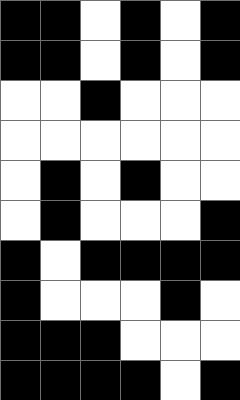[["black", "black", "white", "black", "white", "black"], ["black", "black", "white", "black", "white", "black"], ["white", "white", "black", "white", "white", "white"], ["white", "white", "white", "white", "white", "white"], ["white", "black", "white", "black", "white", "white"], ["white", "black", "white", "white", "white", "black"], ["black", "white", "black", "black", "black", "black"], ["black", "white", "white", "white", "black", "white"], ["black", "black", "black", "white", "white", "white"], ["black", "black", "black", "black", "white", "black"]]